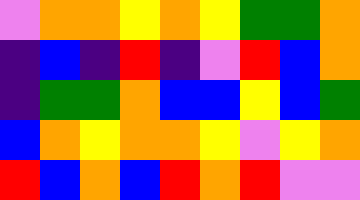[["violet", "orange", "orange", "yellow", "orange", "yellow", "green", "green", "orange"], ["indigo", "blue", "indigo", "red", "indigo", "violet", "red", "blue", "orange"], ["indigo", "green", "green", "orange", "blue", "blue", "yellow", "blue", "green"], ["blue", "orange", "yellow", "orange", "orange", "yellow", "violet", "yellow", "orange"], ["red", "blue", "orange", "blue", "red", "orange", "red", "violet", "violet"]]